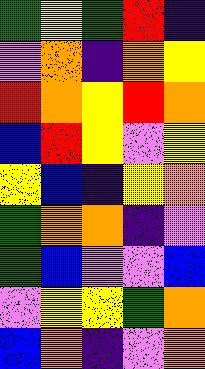[["green", "yellow", "green", "red", "indigo"], ["violet", "orange", "indigo", "orange", "yellow"], ["red", "orange", "yellow", "red", "orange"], ["blue", "red", "yellow", "violet", "yellow"], ["yellow", "blue", "indigo", "yellow", "orange"], ["green", "orange", "orange", "indigo", "violet"], ["green", "blue", "violet", "violet", "blue"], ["violet", "yellow", "yellow", "green", "orange"], ["blue", "orange", "indigo", "violet", "orange"]]